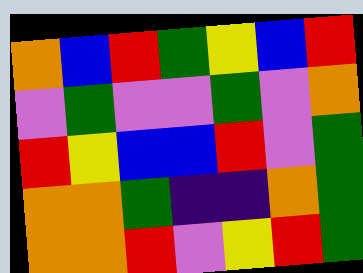[["orange", "blue", "red", "green", "yellow", "blue", "red"], ["violet", "green", "violet", "violet", "green", "violet", "orange"], ["red", "yellow", "blue", "blue", "red", "violet", "green"], ["orange", "orange", "green", "indigo", "indigo", "orange", "green"], ["orange", "orange", "red", "violet", "yellow", "red", "green"]]